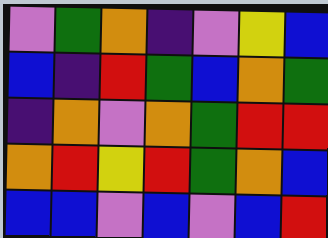[["violet", "green", "orange", "indigo", "violet", "yellow", "blue"], ["blue", "indigo", "red", "green", "blue", "orange", "green"], ["indigo", "orange", "violet", "orange", "green", "red", "red"], ["orange", "red", "yellow", "red", "green", "orange", "blue"], ["blue", "blue", "violet", "blue", "violet", "blue", "red"]]